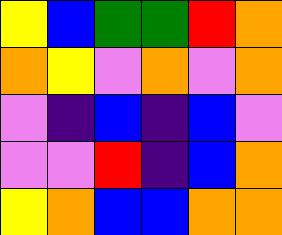[["yellow", "blue", "green", "green", "red", "orange"], ["orange", "yellow", "violet", "orange", "violet", "orange"], ["violet", "indigo", "blue", "indigo", "blue", "violet"], ["violet", "violet", "red", "indigo", "blue", "orange"], ["yellow", "orange", "blue", "blue", "orange", "orange"]]